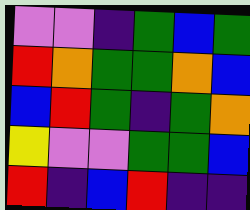[["violet", "violet", "indigo", "green", "blue", "green"], ["red", "orange", "green", "green", "orange", "blue"], ["blue", "red", "green", "indigo", "green", "orange"], ["yellow", "violet", "violet", "green", "green", "blue"], ["red", "indigo", "blue", "red", "indigo", "indigo"]]